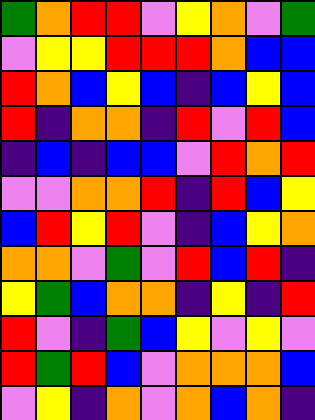[["green", "orange", "red", "red", "violet", "yellow", "orange", "violet", "green"], ["violet", "yellow", "yellow", "red", "red", "red", "orange", "blue", "blue"], ["red", "orange", "blue", "yellow", "blue", "indigo", "blue", "yellow", "blue"], ["red", "indigo", "orange", "orange", "indigo", "red", "violet", "red", "blue"], ["indigo", "blue", "indigo", "blue", "blue", "violet", "red", "orange", "red"], ["violet", "violet", "orange", "orange", "red", "indigo", "red", "blue", "yellow"], ["blue", "red", "yellow", "red", "violet", "indigo", "blue", "yellow", "orange"], ["orange", "orange", "violet", "green", "violet", "red", "blue", "red", "indigo"], ["yellow", "green", "blue", "orange", "orange", "indigo", "yellow", "indigo", "red"], ["red", "violet", "indigo", "green", "blue", "yellow", "violet", "yellow", "violet"], ["red", "green", "red", "blue", "violet", "orange", "orange", "orange", "blue"], ["violet", "yellow", "indigo", "orange", "violet", "orange", "blue", "orange", "indigo"]]